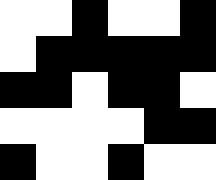[["white", "white", "black", "white", "white", "black"], ["white", "black", "black", "black", "black", "black"], ["black", "black", "white", "black", "black", "white"], ["white", "white", "white", "white", "black", "black"], ["black", "white", "white", "black", "white", "white"]]